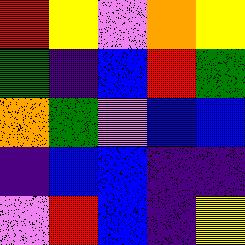[["red", "yellow", "violet", "orange", "yellow"], ["green", "indigo", "blue", "red", "green"], ["orange", "green", "violet", "blue", "blue"], ["indigo", "blue", "blue", "indigo", "indigo"], ["violet", "red", "blue", "indigo", "yellow"]]